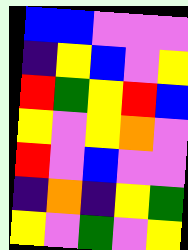[["blue", "blue", "violet", "violet", "violet"], ["indigo", "yellow", "blue", "violet", "yellow"], ["red", "green", "yellow", "red", "blue"], ["yellow", "violet", "yellow", "orange", "violet"], ["red", "violet", "blue", "violet", "violet"], ["indigo", "orange", "indigo", "yellow", "green"], ["yellow", "violet", "green", "violet", "yellow"]]